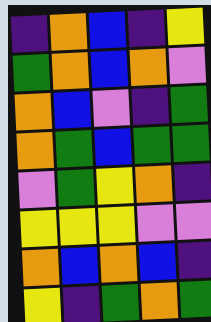[["indigo", "orange", "blue", "indigo", "yellow"], ["green", "orange", "blue", "orange", "violet"], ["orange", "blue", "violet", "indigo", "green"], ["orange", "green", "blue", "green", "green"], ["violet", "green", "yellow", "orange", "indigo"], ["yellow", "yellow", "yellow", "violet", "violet"], ["orange", "blue", "orange", "blue", "indigo"], ["yellow", "indigo", "green", "orange", "green"]]